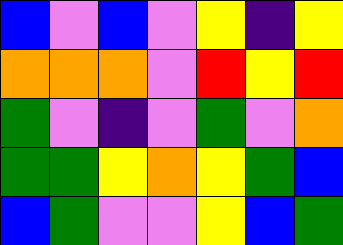[["blue", "violet", "blue", "violet", "yellow", "indigo", "yellow"], ["orange", "orange", "orange", "violet", "red", "yellow", "red"], ["green", "violet", "indigo", "violet", "green", "violet", "orange"], ["green", "green", "yellow", "orange", "yellow", "green", "blue"], ["blue", "green", "violet", "violet", "yellow", "blue", "green"]]